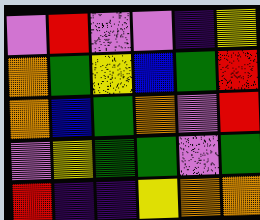[["violet", "red", "violet", "violet", "indigo", "yellow"], ["orange", "green", "yellow", "blue", "green", "red"], ["orange", "blue", "green", "orange", "violet", "red"], ["violet", "yellow", "green", "green", "violet", "green"], ["red", "indigo", "indigo", "yellow", "orange", "orange"]]